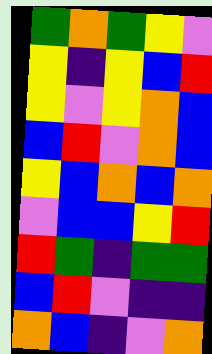[["green", "orange", "green", "yellow", "violet"], ["yellow", "indigo", "yellow", "blue", "red"], ["yellow", "violet", "yellow", "orange", "blue"], ["blue", "red", "violet", "orange", "blue"], ["yellow", "blue", "orange", "blue", "orange"], ["violet", "blue", "blue", "yellow", "red"], ["red", "green", "indigo", "green", "green"], ["blue", "red", "violet", "indigo", "indigo"], ["orange", "blue", "indigo", "violet", "orange"]]